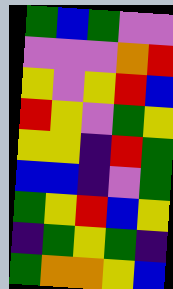[["green", "blue", "green", "violet", "violet"], ["violet", "violet", "violet", "orange", "red"], ["yellow", "violet", "yellow", "red", "blue"], ["red", "yellow", "violet", "green", "yellow"], ["yellow", "yellow", "indigo", "red", "green"], ["blue", "blue", "indigo", "violet", "green"], ["green", "yellow", "red", "blue", "yellow"], ["indigo", "green", "yellow", "green", "indigo"], ["green", "orange", "orange", "yellow", "blue"]]